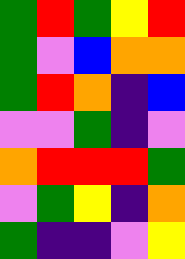[["green", "red", "green", "yellow", "red"], ["green", "violet", "blue", "orange", "orange"], ["green", "red", "orange", "indigo", "blue"], ["violet", "violet", "green", "indigo", "violet"], ["orange", "red", "red", "red", "green"], ["violet", "green", "yellow", "indigo", "orange"], ["green", "indigo", "indigo", "violet", "yellow"]]